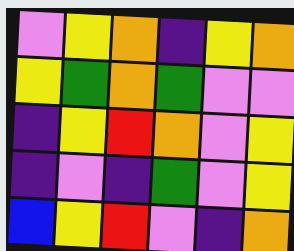[["violet", "yellow", "orange", "indigo", "yellow", "orange"], ["yellow", "green", "orange", "green", "violet", "violet"], ["indigo", "yellow", "red", "orange", "violet", "yellow"], ["indigo", "violet", "indigo", "green", "violet", "yellow"], ["blue", "yellow", "red", "violet", "indigo", "orange"]]